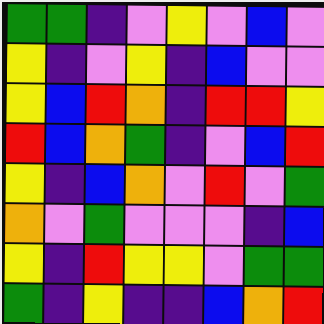[["green", "green", "indigo", "violet", "yellow", "violet", "blue", "violet"], ["yellow", "indigo", "violet", "yellow", "indigo", "blue", "violet", "violet"], ["yellow", "blue", "red", "orange", "indigo", "red", "red", "yellow"], ["red", "blue", "orange", "green", "indigo", "violet", "blue", "red"], ["yellow", "indigo", "blue", "orange", "violet", "red", "violet", "green"], ["orange", "violet", "green", "violet", "violet", "violet", "indigo", "blue"], ["yellow", "indigo", "red", "yellow", "yellow", "violet", "green", "green"], ["green", "indigo", "yellow", "indigo", "indigo", "blue", "orange", "red"]]